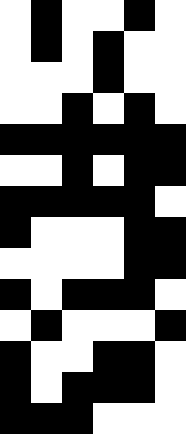[["white", "black", "white", "white", "black", "white"], ["white", "black", "white", "black", "white", "white"], ["white", "white", "white", "black", "white", "white"], ["white", "white", "black", "white", "black", "white"], ["black", "black", "black", "black", "black", "black"], ["white", "white", "black", "white", "black", "black"], ["black", "black", "black", "black", "black", "white"], ["black", "white", "white", "white", "black", "black"], ["white", "white", "white", "white", "black", "black"], ["black", "white", "black", "black", "black", "white"], ["white", "black", "white", "white", "white", "black"], ["black", "white", "white", "black", "black", "white"], ["black", "white", "black", "black", "black", "white"], ["black", "black", "black", "white", "white", "white"]]